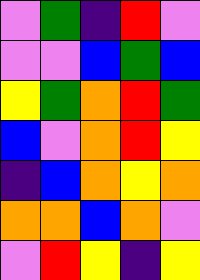[["violet", "green", "indigo", "red", "violet"], ["violet", "violet", "blue", "green", "blue"], ["yellow", "green", "orange", "red", "green"], ["blue", "violet", "orange", "red", "yellow"], ["indigo", "blue", "orange", "yellow", "orange"], ["orange", "orange", "blue", "orange", "violet"], ["violet", "red", "yellow", "indigo", "yellow"]]